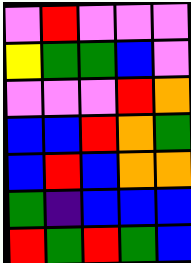[["violet", "red", "violet", "violet", "violet"], ["yellow", "green", "green", "blue", "violet"], ["violet", "violet", "violet", "red", "orange"], ["blue", "blue", "red", "orange", "green"], ["blue", "red", "blue", "orange", "orange"], ["green", "indigo", "blue", "blue", "blue"], ["red", "green", "red", "green", "blue"]]